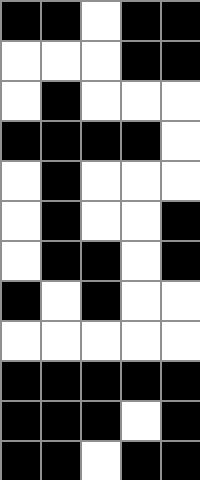[["black", "black", "white", "black", "black"], ["white", "white", "white", "black", "black"], ["white", "black", "white", "white", "white"], ["black", "black", "black", "black", "white"], ["white", "black", "white", "white", "white"], ["white", "black", "white", "white", "black"], ["white", "black", "black", "white", "black"], ["black", "white", "black", "white", "white"], ["white", "white", "white", "white", "white"], ["black", "black", "black", "black", "black"], ["black", "black", "black", "white", "black"], ["black", "black", "white", "black", "black"]]